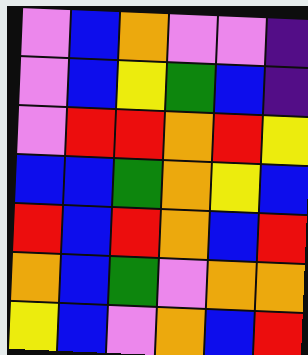[["violet", "blue", "orange", "violet", "violet", "indigo"], ["violet", "blue", "yellow", "green", "blue", "indigo"], ["violet", "red", "red", "orange", "red", "yellow"], ["blue", "blue", "green", "orange", "yellow", "blue"], ["red", "blue", "red", "orange", "blue", "red"], ["orange", "blue", "green", "violet", "orange", "orange"], ["yellow", "blue", "violet", "orange", "blue", "red"]]